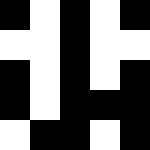[["black", "white", "black", "white", "black"], ["white", "white", "black", "white", "white"], ["black", "white", "black", "white", "black"], ["black", "white", "black", "black", "black"], ["white", "black", "black", "white", "black"]]